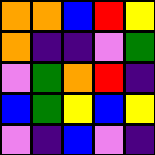[["orange", "orange", "blue", "red", "yellow"], ["orange", "indigo", "indigo", "violet", "green"], ["violet", "green", "orange", "red", "indigo"], ["blue", "green", "yellow", "blue", "yellow"], ["violet", "indigo", "blue", "violet", "indigo"]]